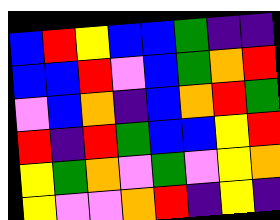[["blue", "red", "yellow", "blue", "blue", "green", "indigo", "indigo"], ["blue", "blue", "red", "violet", "blue", "green", "orange", "red"], ["violet", "blue", "orange", "indigo", "blue", "orange", "red", "green"], ["red", "indigo", "red", "green", "blue", "blue", "yellow", "red"], ["yellow", "green", "orange", "violet", "green", "violet", "yellow", "orange"], ["yellow", "violet", "violet", "orange", "red", "indigo", "yellow", "indigo"]]